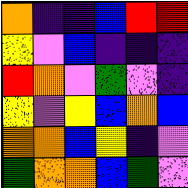[["orange", "indigo", "indigo", "blue", "red", "red"], ["yellow", "violet", "blue", "indigo", "indigo", "indigo"], ["red", "orange", "violet", "green", "violet", "indigo"], ["yellow", "violet", "yellow", "blue", "orange", "blue"], ["orange", "orange", "blue", "yellow", "indigo", "violet"], ["green", "orange", "orange", "blue", "green", "violet"]]